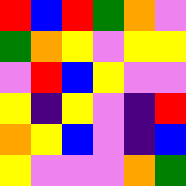[["red", "blue", "red", "green", "orange", "violet"], ["green", "orange", "yellow", "violet", "yellow", "yellow"], ["violet", "red", "blue", "yellow", "violet", "violet"], ["yellow", "indigo", "yellow", "violet", "indigo", "red"], ["orange", "yellow", "blue", "violet", "indigo", "blue"], ["yellow", "violet", "violet", "violet", "orange", "green"]]